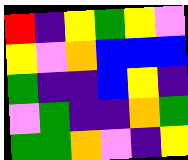[["red", "indigo", "yellow", "green", "yellow", "violet"], ["yellow", "violet", "orange", "blue", "blue", "blue"], ["green", "indigo", "indigo", "blue", "yellow", "indigo"], ["violet", "green", "indigo", "indigo", "orange", "green"], ["green", "green", "orange", "violet", "indigo", "yellow"]]